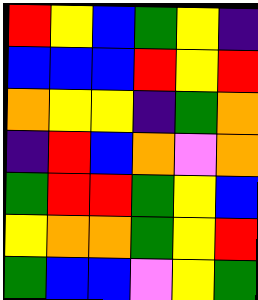[["red", "yellow", "blue", "green", "yellow", "indigo"], ["blue", "blue", "blue", "red", "yellow", "red"], ["orange", "yellow", "yellow", "indigo", "green", "orange"], ["indigo", "red", "blue", "orange", "violet", "orange"], ["green", "red", "red", "green", "yellow", "blue"], ["yellow", "orange", "orange", "green", "yellow", "red"], ["green", "blue", "blue", "violet", "yellow", "green"]]